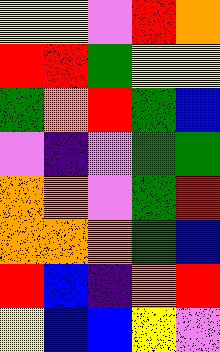[["yellow", "yellow", "violet", "red", "orange"], ["red", "red", "green", "yellow", "yellow"], ["green", "orange", "red", "green", "blue"], ["violet", "indigo", "violet", "green", "green"], ["orange", "orange", "violet", "green", "red"], ["orange", "orange", "orange", "green", "blue"], ["red", "blue", "indigo", "orange", "red"], ["yellow", "blue", "blue", "yellow", "violet"]]